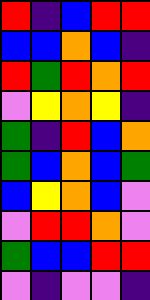[["red", "indigo", "blue", "red", "red"], ["blue", "blue", "orange", "blue", "indigo"], ["red", "green", "red", "orange", "red"], ["violet", "yellow", "orange", "yellow", "indigo"], ["green", "indigo", "red", "blue", "orange"], ["green", "blue", "orange", "blue", "green"], ["blue", "yellow", "orange", "blue", "violet"], ["violet", "red", "red", "orange", "violet"], ["green", "blue", "blue", "red", "red"], ["violet", "indigo", "violet", "violet", "indigo"]]